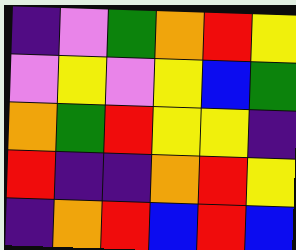[["indigo", "violet", "green", "orange", "red", "yellow"], ["violet", "yellow", "violet", "yellow", "blue", "green"], ["orange", "green", "red", "yellow", "yellow", "indigo"], ["red", "indigo", "indigo", "orange", "red", "yellow"], ["indigo", "orange", "red", "blue", "red", "blue"]]